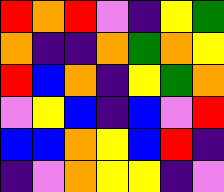[["red", "orange", "red", "violet", "indigo", "yellow", "green"], ["orange", "indigo", "indigo", "orange", "green", "orange", "yellow"], ["red", "blue", "orange", "indigo", "yellow", "green", "orange"], ["violet", "yellow", "blue", "indigo", "blue", "violet", "red"], ["blue", "blue", "orange", "yellow", "blue", "red", "indigo"], ["indigo", "violet", "orange", "yellow", "yellow", "indigo", "violet"]]